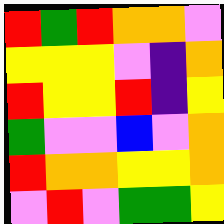[["red", "green", "red", "orange", "orange", "violet"], ["yellow", "yellow", "yellow", "violet", "indigo", "orange"], ["red", "yellow", "yellow", "red", "indigo", "yellow"], ["green", "violet", "violet", "blue", "violet", "orange"], ["red", "orange", "orange", "yellow", "yellow", "orange"], ["violet", "red", "violet", "green", "green", "yellow"]]